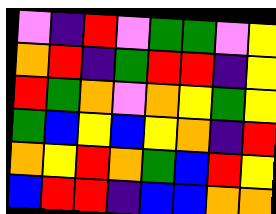[["violet", "indigo", "red", "violet", "green", "green", "violet", "yellow"], ["orange", "red", "indigo", "green", "red", "red", "indigo", "yellow"], ["red", "green", "orange", "violet", "orange", "yellow", "green", "yellow"], ["green", "blue", "yellow", "blue", "yellow", "orange", "indigo", "red"], ["orange", "yellow", "red", "orange", "green", "blue", "red", "yellow"], ["blue", "red", "red", "indigo", "blue", "blue", "orange", "orange"]]